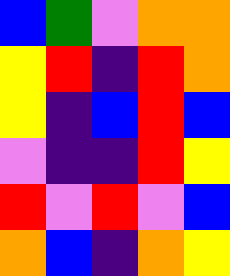[["blue", "green", "violet", "orange", "orange"], ["yellow", "red", "indigo", "red", "orange"], ["yellow", "indigo", "blue", "red", "blue"], ["violet", "indigo", "indigo", "red", "yellow"], ["red", "violet", "red", "violet", "blue"], ["orange", "blue", "indigo", "orange", "yellow"]]